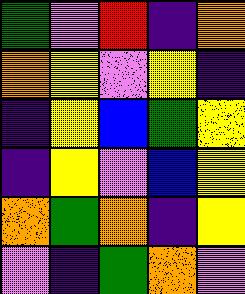[["green", "violet", "red", "indigo", "orange"], ["orange", "yellow", "violet", "yellow", "indigo"], ["indigo", "yellow", "blue", "green", "yellow"], ["indigo", "yellow", "violet", "blue", "yellow"], ["orange", "green", "orange", "indigo", "yellow"], ["violet", "indigo", "green", "orange", "violet"]]